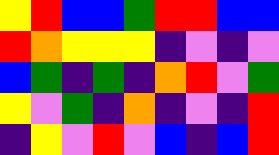[["yellow", "red", "blue", "blue", "green", "red", "red", "blue", "blue"], ["red", "orange", "yellow", "yellow", "yellow", "indigo", "violet", "indigo", "violet"], ["blue", "green", "indigo", "green", "indigo", "orange", "red", "violet", "green"], ["yellow", "violet", "green", "indigo", "orange", "indigo", "violet", "indigo", "red"], ["indigo", "yellow", "violet", "red", "violet", "blue", "indigo", "blue", "red"]]